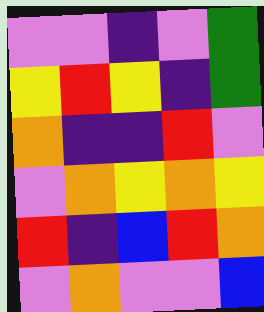[["violet", "violet", "indigo", "violet", "green"], ["yellow", "red", "yellow", "indigo", "green"], ["orange", "indigo", "indigo", "red", "violet"], ["violet", "orange", "yellow", "orange", "yellow"], ["red", "indigo", "blue", "red", "orange"], ["violet", "orange", "violet", "violet", "blue"]]